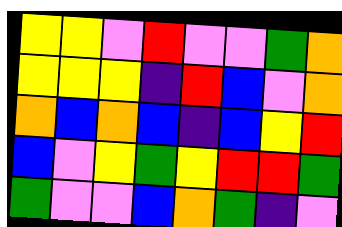[["yellow", "yellow", "violet", "red", "violet", "violet", "green", "orange"], ["yellow", "yellow", "yellow", "indigo", "red", "blue", "violet", "orange"], ["orange", "blue", "orange", "blue", "indigo", "blue", "yellow", "red"], ["blue", "violet", "yellow", "green", "yellow", "red", "red", "green"], ["green", "violet", "violet", "blue", "orange", "green", "indigo", "violet"]]